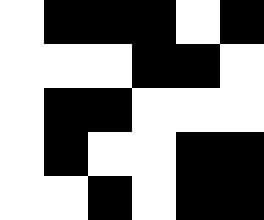[["white", "black", "black", "black", "white", "black"], ["white", "white", "white", "black", "black", "white"], ["white", "black", "black", "white", "white", "white"], ["white", "black", "white", "white", "black", "black"], ["white", "white", "black", "white", "black", "black"]]